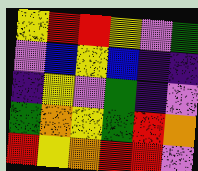[["yellow", "red", "red", "yellow", "violet", "green"], ["violet", "blue", "yellow", "blue", "indigo", "indigo"], ["indigo", "yellow", "violet", "green", "indigo", "violet"], ["green", "orange", "yellow", "green", "red", "orange"], ["red", "yellow", "orange", "red", "red", "violet"]]